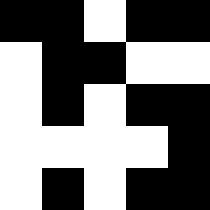[["black", "black", "white", "black", "black"], ["white", "black", "black", "white", "white"], ["white", "black", "white", "black", "black"], ["white", "white", "white", "white", "black"], ["white", "black", "white", "black", "black"]]